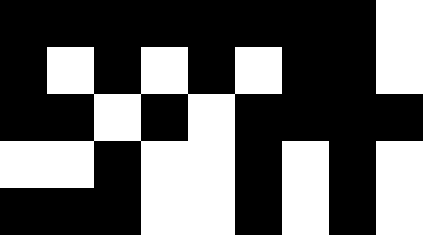[["black", "black", "black", "black", "black", "black", "black", "black", "white"], ["black", "white", "black", "white", "black", "white", "black", "black", "white"], ["black", "black", "white", "black", "white", "black", "black", "black", "black"], ["white", "white", "black", "white", "white", "black", "white", "black", "white"], ["black", "black", "black", "white", "white", "black", "white", "black", "white"]]